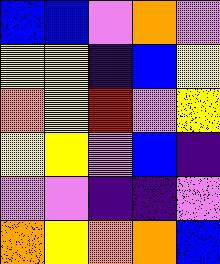[["blue", "blue", "violet", "orange", "violet"], ["yellow", "yellow", "indigo", "blue", "yellow"], ["orange", "yellow", "red", "violet", "yellow"], ["yellow", "yellow", "violet", "blue", "indigo"], ["violet", "violet", "indigo", "indigo", "violet"], ["orange", "yellow", "orange", "orange", "blue"]]